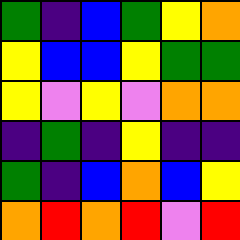[["green", "indigo", "blue", "green", "yellow", "orange"], ["yellow", "blue", "blue", "yellow", "green", "green"], ["yellow", "violet", "yellow", "violet", "orange", "orange"], ["indigo", "green", "indigo", "yellow", "indigo", "indigo"], ["green", "indigo", "blue", "orange", "blue", "yellow"], ["orange", "red", "orange", "red", "violet", "red"]]